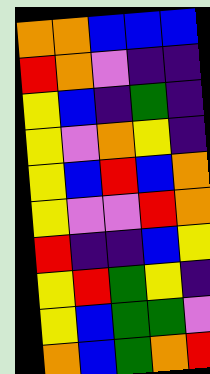[["orange", "orange", "blue", "blue", "blue"], ["red", "orange", "violet", "indigo", "indigo"], ["yellow", "blue", "indigo", "green", "indigo"], ["yellow", "violet", "orange", "yellow", "indigo"], ["yellow", "blue", "red", "blue", "orange"], ["yellow", "violet", "violet", "red", "orange"], ["red", "indigo", "indigo", "blue", "yellow"], ["yellow", "red", "green", "yellow", "indigo"], ["yellow", "blue", "green", "green", "violet"], ["orange", "blue", "green", "orange", "red"]]